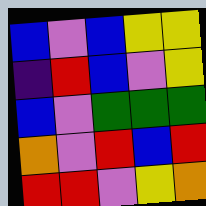[["blue", "violet", "blue", "yellow", "yellow"], ["indigo", "red", "blue", "violet", "yellow"], ["blue", "violet", "green", "green", "green"], ["orange", "violet", "red", "blue", "red"], ["red", "red", "violet", "yellow", "orange"]]